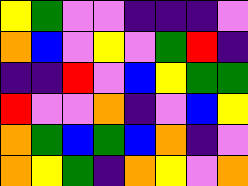[["yellow", "green", "violet", "violet", "indigo", "indigo", "indigo", "violet"], ["orange", "blue", "violet", "yellow", "violet", "green", "red", "indigo"], ["indigo", "indigo", "red", "violet", "blue", "yellow", "green", "green"], ["red", "violet", "violet", "orange", "indigo", "violet", "blue", "yellow"], ["orange", "green", "blue", "green", "blue", "orange", "indigo", "violet"], ["orange", "yellow", "green", "indigo", "orange", "yellow", "violet", "orange"]]